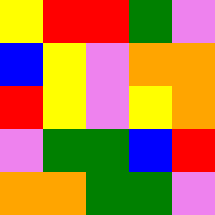[["yellow", "red", "red", "green", "violet"], ["blue", "yellow", "violet", "orange", "orange"], ["red", "yellow", "violet", "yellow", "orange"], ["violet", "green", "green", "blue", "red"], ["orange", "orange", "green", "green", "violet"]]